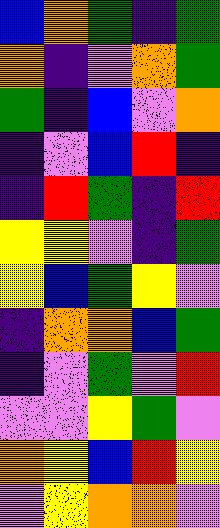[["blue", "orange", "green", "indigo", "green"], ["orange", "indigo", "violet", "orange", "green"], ["green", "indigo", "blue", "violet", "orange"], ["indigo", "violet", "blue", "red", "indigo"], ["indigo", "red", "green", "indigo", "red"], ["yellow", "yellow", "violet", "indigo", "green"], ["yellow", "blue", "green", "yellow", "violet"], ["indigo", "orange", "orange", "blue", "green"], ["indigo", "violet", "green", "violet", "red"], ["violet", "violet", "yellow", "green", "violet"], ["orange", "yellow", "blue", "red", "yellow"], ["violet", "yellow", "orange", "orange", "violet"]]